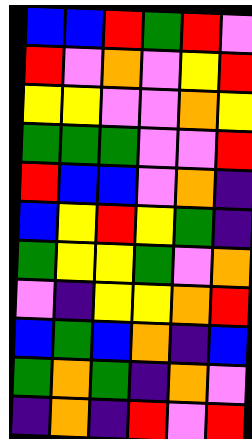[["blue", "blue", "red", "green", "red", "violet"], ["red", "violet", "orange", "violet", "yellow", "red"], ["yellow", "yellow", "violet", "violet", "orange", "yellow"], ["green", "green", "green", "violet", "violet", "red"], ["red", "blue", "blue", "violet", "orange", "indigo"], ["blue", "yellow", "red", "yellow", "green", "indigo"], ["green", "yellow", "yellow", "green", "violet", "orange"], ["violet", "indigo", "yellow", "yellow", "orange", "red"], ["blue", "green", "blue", "orange", "indigo", "blue"], ["green", "orange", "green", "indigo", "orange", "violet"], ["indigo", "orange", "indigo", "red", "violet", "red"]]